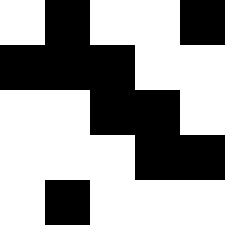[["white", "black", "white", "white", "black"], ["black", "black", "black", "white", "white"], ["white", "white", "black", "black", "white"], ["white", "white", "white", "black", "black"], ["white", "black", "white", "white", "white"]]